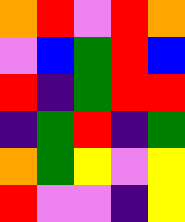[["orange", "red", "violet", "red", "orange"], ["violet", "blue", "green", "red", "blue"], ["red", "indigo", "green", "red", "red"], ["indigo", "green", "red", "indigo", "green"], ["orange", "green", "yellow", "violet", "yellow"], ["red", "violet", "violet", "indigo", "yellow"]]